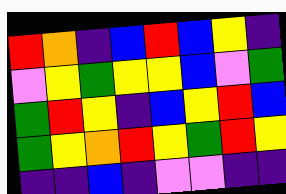[["red", "orange", "indigo", "blue", "red", "blue", "yellow", "indigo"], ["violet", "yellow", "green", "yellow", "yellow", "blue", "violet", "green"], ["green", "red", "yellow", "indigo", "blue", "yellow", "red", "blue"], ["green", "yellow", "orange", "red", "yellow", "green", "red", "yellow"], ["indigo", "indigo", "blue", "indigo", "violet", "violet", "indigo", "indigo"]]